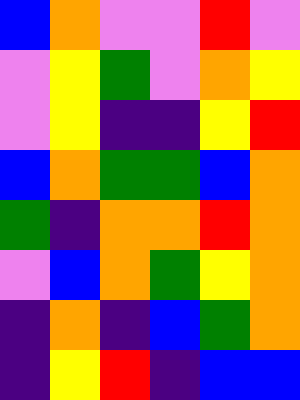[["blue", "orange", "violet", "violet", "red", "violet"], ["violet", "yellow", "green", "violet", "orange", "yellow"], ["violet", "yellow", "indigo", "indigo", "yellow", "red"], ["blue", "orange", "green", "green", "blue", "orange"], ["green", "indigo", "orange", "orange", "red", "orange"], ["violet", "blue", "orange", "green", "yellow", "orange"], ["indigo", "orange", "indigo", "blue", "green", "orange"], ["indigo", "yellow", "red", "indigo", "blue", "blue"]]